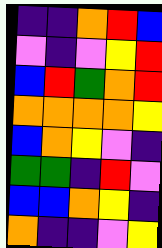[["indigo", "indigo", "orange", "red", "blue"], ["violet", "indigo", "violet", "yellow", "red"], ["blue", "red", "green", "orange", "red"], ["orange", "orange", "orange", "orange", "yellow"], ["blue", "orange", "yellow", "violet", "indigo"], ["green", "green", "indigo", "red", "violet"], ["blue", "blue", "orange", "yellow", "indigo"], ["orange", "indigo", "indigo", "violet", "yellow"]]